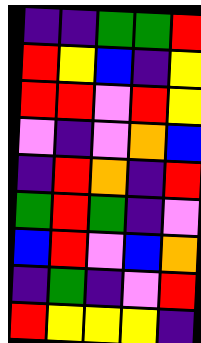[["indigo", "indigo", "green", "green", "red"], ["red", "yellow", "blue", "indigo", "yellow"], ["red", "red", "violet", "red", "yellow"], ["violet", "indigo", "violet", "orange", "blue"], ["indigo", "red", "orange", "indigo", "red"], ["green", "red", "green", "indigo", "violet"], ["blue", "red", "violet", "blue", "orange"], ["indigo", "green", "indigo", "violet", "red"], ["red", "yellow", "yellow", "yellow", "indigo"]]